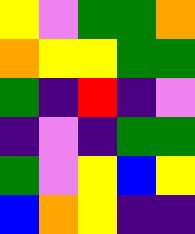[["yellow", "violet", "green", "green", "orange"], ["orange", "yellow", "yellow", "green", "green"], ["green", "indigo", "red", "indigo", "violet"], ["indigo", "violet", "indigo", "green", "green"], ["green", "violet", "yellow", "blue", "yellow"], ["blue", "orange", "yellow", "indigo", "indigo"]]